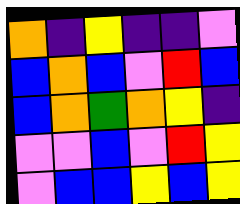[["orange", "indigo", "yellow", "indigo", "indigo", "violet"], ["blue", "orange", "blue", "violet", "red", "blue"], ["blue", "orange", "green", "orange", "yellow", "indigo"], ["violet", "violet", "blue", "violet", "red", "yellow"], ["violet", "blue", "blue", "yellow", "blue", "yellow"]]